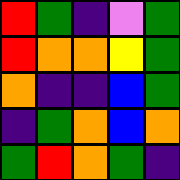[["red", "green", "indigo", "violet", "green"], ["red", "orange", "orange", "yellow", "green"], ["orange", "indigo", "indigo", "blue", "green"], ["indigo", "green", "orange", "blue", "orange"], ["green", "red", "orange", "green", "indigo"]]